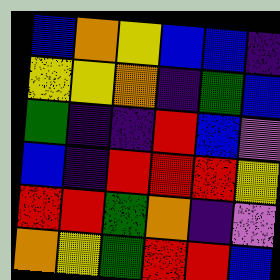[["blue", "orange", "yellow", "blue", "blue", "indigo"], ["yellow", "yellow", "orange", "indigo", "green", "blue"], ["green", "indigo", "indigo", "red", "blue", "violet"], ["blue", "indigo", "red", "red", "red", "yellow"], ["red", "red", "green", "orange", "indigo", "violet"], ["orange", "yellow", "green", "red", "red", "blue"]]